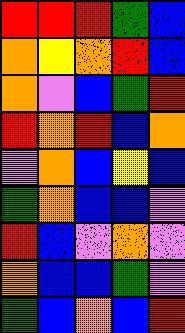[["red", "red", "red", "green", "blue"], ["orange", "yellow", "orange", "red", "blue"], ["orange", "violet", "blue", "green", "red"], ["red", "orange", "red", "blue", "orange"], ["violet", "orange", "blue", "yellow", "blue"], ["green", "orange", "blue", "blue", "violet"], ["red", "blue", "violet", "orange", "violet"], ["orange", "blue", "blue", "green", "violet"], ["green", "blue", "orange", "blue", "red"]]